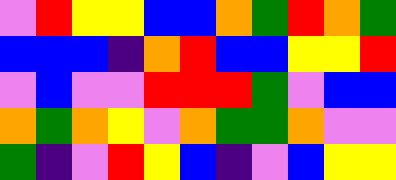[["violet", "red", "yellow", "yellow", "blue", "blue", "orange", "green", "red", "orange", "green"], ["blue", "blue", "blue", "indigo", "orange", "red", "blue", "blue", "yellow", "yellow", "red"], ["violet", "blue", "violet", "violet", "red", "red", "red", "green", "violet", "blue", "blue"], ["orange", "green", "orange", "yellow", "violet", "orange", "green", "green", "orange", "violet", "violet"], ["green", "indigo", "violet", "red", "yellow", "blue", "indigo", "violet", "blue", "yellow", "yellow"]]